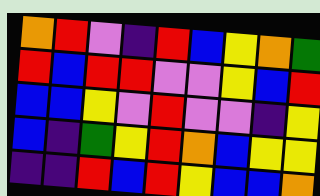[["orange", "red", "violet", "indigo", "red", "blue", "yellow", "orange", "green"], ["red", "blue", "red", "red", "violet", "violet", "yellow", "blue", "red"], ["blue", "blue", "yellow", "violet", "red", "violet", "violet", "indigo", "yellow"], ["blue", "indigo", "green", "yellow", "red", "orange", "blue", "yellow", "yellow"], ["indigo", "indigo", "red", "blue", "red", "yellow", "blue", "blue", "orange"]]